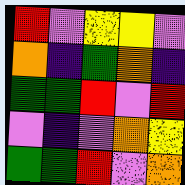[["red", "violet", "yellow", "yellow", "violet"], ["orange", "indigo", "green", "orange", "indigo"], ["green", "green", "red", "violet", "red"], ["violet", "indigo", "violet", "orange", "yellow"], ["green", "green", "red", "violet", "orange"]]